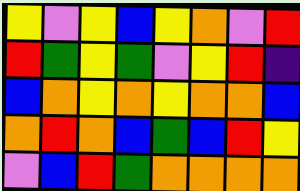[["yellow", "violet", "yellow", "blue", "yellow", "orange", "violet", "red"], ["red", "green", "yellow", "green", "violet", "yellow", "red", "indigo"], ["blue", "orange", "yellow", "orange", "yellow", "orange", "orange", "blue"], ["orange", "red", "orange", "blue", "green", "blue", "red", "yellow"], ["violet", "blue", "red", "green", "orange", "orange", "orange", "orange"]]